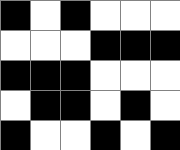[["black", "white", "black", "white", "white", "white"], ["white", "white", "white", "black", "black", "black"], ["black", "black", "black", "white", "white", "white"], ["white", "black", "black", "white", "black", "white"], ["black", "white", "white", "black", "white", "black"]]